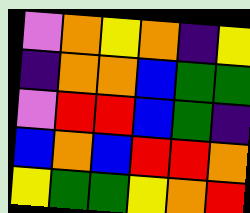[["violet", "orange", "yellow", "orange", "indigo", "yellow"], ["indigo", "orange", "orange", "blue", "green", "green"], ["violet", "red", "red", "blue", "green", "indigo"], ["blue", "orange", "blue", "red", "red", "orange"], ["yellow", "green", "green", "yellow", "orange", "red"]]